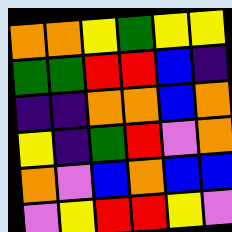[["orange", "orange", "yellow", "green", "yellow", "yellow"], ["green", "green", "red", "red", "blue", "indigo"], ["indigo", "indigo", "orange", "orange", "blue", "orange"], ["yellow", "indigo", "green", "red", "violet", "orange"], ["orange", "violet", "blue", "orange", "blue", "blue"], ["violet", "yellow", "red", "red", "yellow", "violet"]]